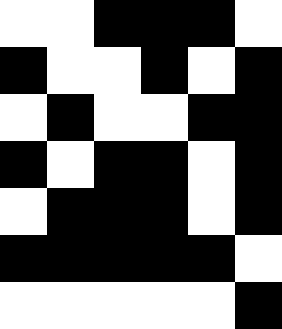[["white", "white", "black", "black", "black", "white"], ["black", "white", "white", "black", "white", "black"], ["white", "black", "white", "white", "black", "black"], ["black", "white", "black", "black", "white", "black"], ["white", "black", "black", "black", "white", "black"], ["black", "black", "black", "black", "black", "white"], ["white", "white", "white", "white", "white", "black"]]